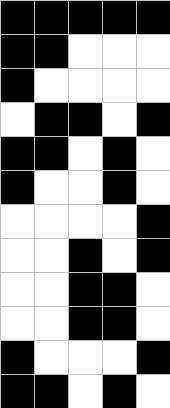[["black", "black", "black", "black", "black"], ["black", "black", "white", "white", "white"], ["black", "white", "white", "white", "white"], ["white", "black", "black", "white", "black"], ["black", "black", "white", "black", "white"], ["black", "white", "white", "black", "white"], ["white", "white", "white", "white", "black"], ["white", "white", "black", "white", "black"], ["white", "white", "black", "black", "white"], ["white", "white", "black", "black", "white"], ["black", "white", "white", "white", "black"], ["black", "black", "white", "black", "white"]]